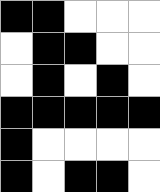[["black", "black", "white", "white", "white"], ["white", "black", "black", "white", "white"], ["white", "black", "white", "black", "white"], ["black", "black", "black", "black", "black"], ["black", "white", "white", "white", "white"], ["black", "white", "black", "black", "white"]]